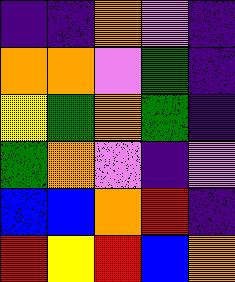[["indigo", "indigo", "orange", "violet", "indigo"], ["orange", "orange", "violet", "green", "indigo"], ["yellow", "green", "orange", "green", "indigo"], ["green", "orange", "violet", "indigo", "violet"], ["blue", "blue", "orange", "red", "indigo"], ["red", "yellow", "red", "blue", "orange"]]